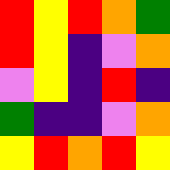[["red", "yellow", "red", "orange", "green"], ["red", "yellow", "indigo", "violet", "orange"], ["violet", "yellow", "indigo", "red", "indigo"], ["green", "indigo", "indigo", "violet", "orange"], ["yellow", "red", "orange", "red", "yellow"]]